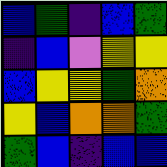[["blue", "green", "indigo", "blue", "green"], ["indigo", "blue", "violet", "yellow", "yellow"], ["blue", "yellow", "yellow", "green", "orange"], ["yellow", "blue", "orange", "orange", "green"], ["green", "blue", "indigo", "blue", "blue"]]